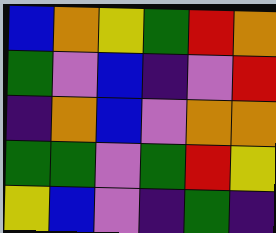[["blue", "orange", "yellow", "green", "red", "orange"], ["green", "violet", "blue", "indigo", "violet", "red"], ["indigo", "orange", "blue", "violet", "orange", "orange"], ["green", "green", "violet", "green", "red", "yellow"], ["yellow", "blue", "violet", "indigo", "green", "indigo"]]